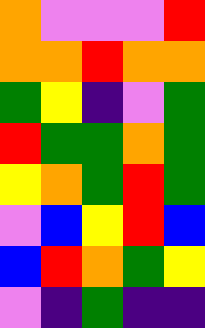[["orange", "violet", "violet", "violet", "red"], ["orange", "orange", "red", "orange", "orange"], ["green", "yellow", "indigo", "violet", "green"], ["red", "green", "green", "orange", "green"], ["yellow", "orange", "green", "red", "green"], ["violet", "blue", "yellow", "red", "blue"], ["blue", "red", "orange", "green", "yellow"], ["violet", "indigo", "green", "indigo", "indigo"]]